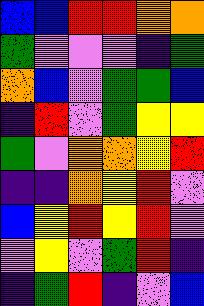[["blue", "blue", "red", "red", "orange", "orange"], ["green", "violet", "violet", "violet", "indigo", "green"], ["orange", "blue", "violet", "green", "green", "blue"], ["indigo", "red", "violet", "green", "yellow", "yellow"], ["green", "violet", "orange", "orange", "yellow", "red"], ["indigo", "indigo", "orange", "yellow", "red", "violet"], ["blue", "yellow", "red", "yellow", "red", "violet"], ["violet", "yellow", "violet", "green", "red", "indigo"], ["indigo", "green", "red", "indigo", "violet", "blue"]]